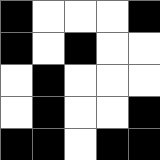[["black", "white", "white", "white", "black"], ["black", "white", "black", "white", "white"], ["white", "black", "white", "white", "white"], ["white", "black", "white", "white", "black"], ["black", "black", "white", "black", "black"]]